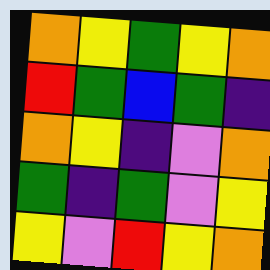[["orange", "yellow", "green", "yellow", "orange"], ["red", "green", "blue", "green", "indigo"], ["orange", "yellow", "indigo", "violet", "orange"], ["green", "indigo", "green", "violet", "yellow"], ["yellow", "violet", "red", "yellow", "orange"]]